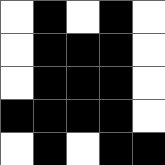[["white", "black", "white", "black", "white"], ["white", "black", "black", "black", "white"], ["white", "black", "black", "black", "white"], ["black", "black", "black", "black", "white"], ["white", "black", "white", "black", "black"]]